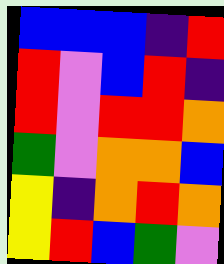[["blue", "blue", "blue", "indigo", "red"], ["red", "violet", "blue", "red", "indigo"], ["red", "violet", "red", "red", "orange"], ["green", "violet", "orange", "orange", "blue"], ["yellow", "indigo", "orange", "red", "orange"], ["yellow", "red", "blue", "green", "violet"]]